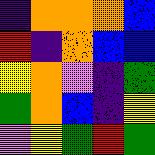[["indigo", "orange", "orange", "orange", "blue"], ["red", "indigo", "orange", "blue", "blue"], ["yellow", "orange", "violet", "indigo", "green"], ["green", "orange", "blue", "indigo", "yellow"], ["violet", "yellow", "green", "red", "green"]]